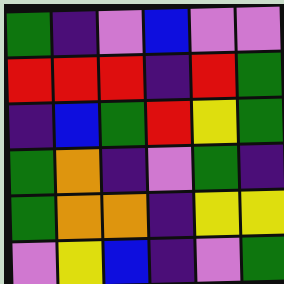[["green", "indigo", "violet", "blue", "violet", "violet"], ["red", "red", "red", "indigo", "red", "green"], ["indigo", "blue", "green", "red", "yellow", "green"], ["green", "orange", "indigo", "violet", "green", "indigo"], ["green", "orange", "orange", "indigo", "yellow", "yellow"], ["violet", "yellow", "blue", "indigo", "violet", "green"]]